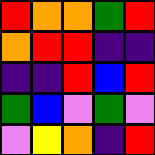[["red", "orange", "orange", "green", "red"], ["orange", "red", "red", "indigo", "indigo"], ["indigo", "indigo", "red", "blue", "red"], ["green", "blue", "violet", "green", "violet"], ["violet", "yellow", "orange", "indigo", "red"]]